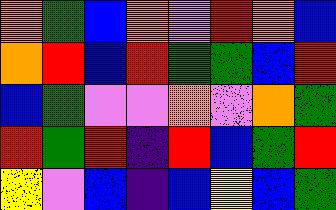[["orange", "green", "blue", "orange", "violet", "red", "orange", "blue"], ["orange", "red", "blue", "red", "green", "green", "blue", "red"], ["blue", "green", "violet", "violet", "orange", "violet", "orange", "green"], ["red", "green", "red", "indigo", "red", "blue", "green", "red"], ["yellow", "violet", "blue", "indigo", "blue", "yellow", "blue", "green"]]